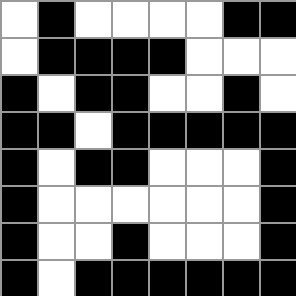[["white", "black", "white", "white", "white", "white", "black", "black"], ["white", "black", "black", "black", "black", "white", "white", "white"], ["black", "white", "black", "black", "white", "white", "black", "white"], ["black", "black", "white", "black", "black", "black", "black", "black"], ["black", "white", "black", "black", "white", "white", "white", "black"], ["black", "white", "white", "white", "white", "white", "white", "black"], ["black", "white", "white", "black", "white", "white", "white", "black"], ["black", "white", "black", "black", "black", "black", "black", "black"]]